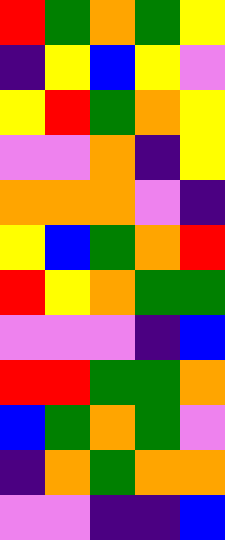[["red", "green", "orange", "green", "yellow"], ["indigo", "yellow", "blue", "yellow", "violet"], ["yellow", "red", "green", "orange", "yellow"], ["violet", "violet", "orange", "indigo", "yellow"], ["orange", "orange", "orange", "violet", "indigo"], ["yellow", "blue", "green", "orange", "red"], ["red", "yellow", "orange", "green", "green"], ["violet", "violet", "violet", "indigo", "blue"], ["red", "red", "green", "green", "orange"], ["blue", "green", "orange", "green", "violet"], ["indigo", "orange", "green", "orange", "orange"], ["violet", "violet", "indigo", "indigo", "blue"]]